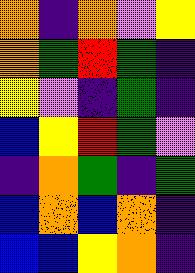[["orange", "indigo", "orange", "violet", "yellow"], ["orange", "green", "red", "green", "indigo"], ["yellow", "violet", "indigo", "green", "indigo"], ["blue", "yellow", "red", "green", "violet"], ["indigo", "orange", "green", "indigo", "green"], ["blue", "orange", "blue", "orange", "indigo"], ["blue", "blue", "yellow", "orange", "indigo"]]